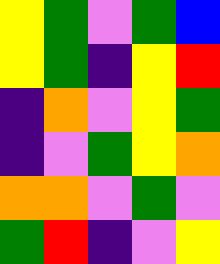[["yellow", "green", "violet", "green", "blue"], ["yellow", "green", "indigo", "yellow", "red"], ["indigo", "orange", "violet", "yellow", "green"], ["indigo", "violet", "green", "yellow", "orange"], ["orange", "orange", "violet", "green", "violet"], ["green", "red", "indigo", "violet", "yellow"]]